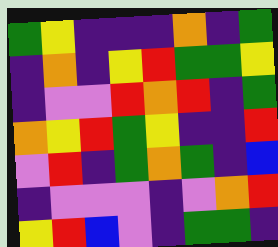[["green", "yellow", "indigo", "indigo", "indigo", "orange", "indigo", "green"], ["indigo", "orange", "indigo", "yellow", "red", "green", "green", "yellow"], ["indigo", "violet", "violet", "red", "orange", "red", "indigo", "green"], ["orange", "yellow", "red", "green", "yellow", "indigo", "indigo", "red"], ["violet", "red", "indigo", "green", "orange", "green", "indigo", "blue"], ["indigo", "violet", "violet", "violet", "indigo", "violet", "orange", "red"], ["yellow", "red", "blue", "violet", "indigo", "green", "green", "indigo"]]